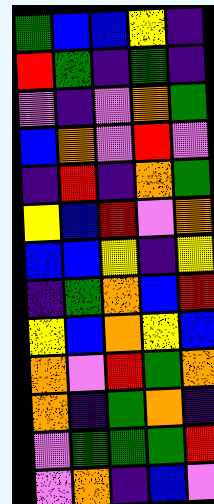[["green", "blue", "blue", "yellow", "indigo"], ["red", "green", "indigo", "green", "indigo"], ["violet", "indigo", "violet", "orange", "green"], ["blue", "orange", "violet", "red", "violet"], ["indigo", "red", "indigo", "orange", "green"], ["yellow", "blue", "red", "violet", "orange"], ["blue", "blue", "yellow", "indigo", "yellow"], ["indigo", "green", "orange", "blue", "red"], ["yellow", "blue", "orange", "yellow", "blue"], ["orange", "violet", "red", "green", "orange"], ["orange", "indigo", "green", "orange", "indigo"], ["violet", "green", "green", "green", "red"], ["violet", "orange", "indigo", "blue", "violet"]]